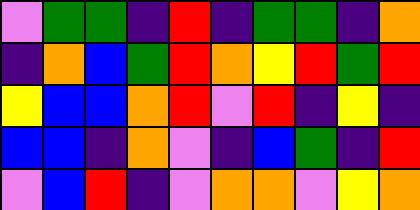[["violet", "green", "green", "indigo", "red", "indigo", "green", "green", "indigo", "orange"], ["indigo", "orange", "blue", "green", "red", "orange", "yellow", "red", "green", "red"], ["yellow", "blue", "blue", "orange", "red", "violet", "red", "indigo", "yellow", "indigo"], ["blue", "blue", "indigo", "orange", "violet", "indigo", "blue", "green", "indigo", "red"], ["violet", "blue", "red", "indigo", "violet", "orange", "orange", "violet", "yellow", "orange"]]